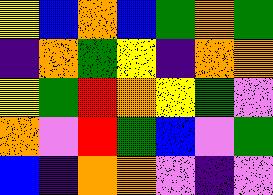[["yellow", "blue", "orange", "blue", "green", "orange", "green"], ["indigo", "orange", "green", "yellow", "indigo", "orange", "orange"], ["yellow", "green", "red", "orange", "yellow", "green", "violet"], ["orange", "violet", "red", "green", "blue", "violet", "green"], ["blue", "indigo", "orange", "orange", "violet", "indigo", "violet"]]